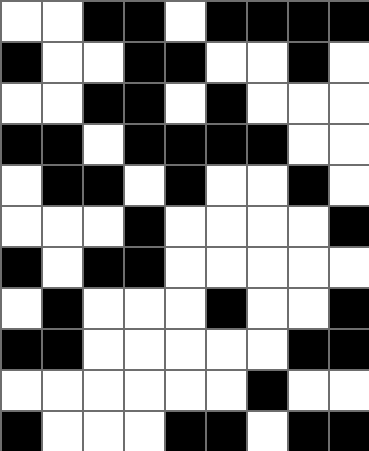[["white", "white", "black", "black", "white", "black", "black", "black", "black"], ["black", "white", "white", "black", "black", "white", "white", "black", "white"], ["white", "white", "black", "black", "white", "black", "white", "white", "white"], ["black", "black", "white", "black", "black", "black", "black", "white", "white"], ["white", "black", "black", "white", "black", "white", "white", "black", "white"], ["white", "white", "white", "black", "white", "white", "white", "white", "black"], ["black", "white", "black", "black", "white", "white", "white", "white", "white"], ["white", "black", "white", "white", "white", "black", "white", "white", "black"], ["black", "black", "white", "white", "white", "white", "white", "black", "black"], ["white", "white", "white", "white", "white", "white", "black", "white", "white"], ["black", "white", "white", "white", "black", "black", "white", "black", "black"]]